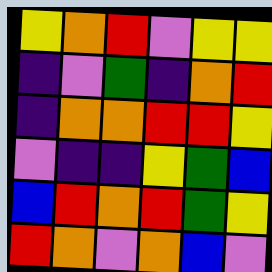[["yellow", "orange", "red", "violet", "yellow", "yellow"], ["indigo", "violet", "green", "indigo", "orange", "red"], ["indigo", "orange", "orange", "red", "red", "yellow"], ["violet", "indigo", "indigo", "yellow", "green", "blue"], ["blue", "red", "orange", "red", "green", "yellow"], ["red", "orange", "violet", "orange", "blue", "violet"]]